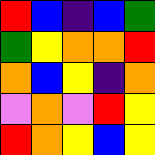[["red", "blue", "indigo", "blue", "green"], ["green", "yellow", "orange", "orange", "red"], ["orange", "blue", "yellow", "indigo", "orange"], ["violet", "orange", "violet", "red", "yellow"], ["red", "orange", "yellow", "blue", "yellow"]]